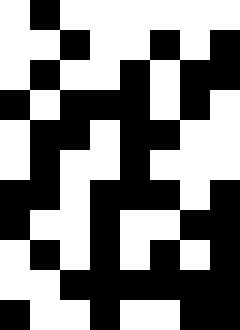[["white", "black", "white", "white", "white", "white", "white", "white"], ["white", "white", "black", "white", "white", "black", "white", "black"], ["white", "black", "white", "white", "black", "white", "black", "black"], ["black", "white", "black", "black", "black", "white", "black", "white"], ["white", "black", "black", "white", "black", "black", "white", "white"], ["white", "black", "white", "white", "black", "white", "white", "white"], ["black", "black", "white", "black", "black", "black", "white", "black"], ["black", "white", "white", "black", "white", "white", "black", "black"], ["white", "black", "white", "black", "white", "black", "white", "black"], ["white", "white", "black", "black", "black", "black", "black", "black"], ["black", "white", "white", "black", "white", "white", "black", "black"]]